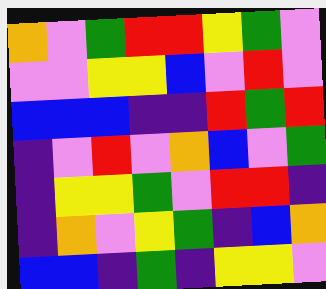[["orange", "violet", "green", "red", "red", "yellow", "green", "violet"], ["violet", "violet", "yellow", "yellow", "blue", "violet", "red", "violet"], ["blue", "blue", "blue", "indigo", "indigo", "red", "green", "red"], ["indigo", "violet", "red", "violet", "orange", "blue", "violet", "green"], ["indigo", "yellow", "yellow", "green", "violet", "red", "red", "indigo"], ["indigo", "orange", "violet", "yellow", "green", "indigo", "blue", "orange"], ["blue", "blue", "indigo", "green", "indigo", "yellow", "yellow", "violet"]]